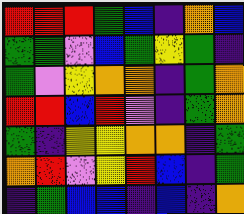[["red", "red", "red", "green", "blue", "indigo", "orange", "blue"], ["green", "green", "violet", "blue", "green", "yellow", "green", "indigo"], ["green", "violet", "yellow", "orange", "orange", "indigo", "green", "orange"], ["red", "red", "blue", "red", "violet", "indigo", "green", "orange"], ["green", "indigo", "yellow", "yellow", "orange", "orange", "indigo", "green"], ["orange", "red", "violet", "yellow", "red", "blue", "indigo", "green"], ["indigo", "green", "blue", "blue", "indigo", "blue", "indigo", "orange"]]